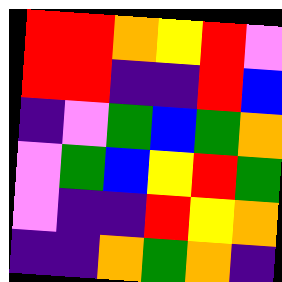[["red", "red", "orange", "yellow", "red", "violet"], ["red", "red", "indigo", "indigo", "red", "blue"], ["indigo", "violet", "green", "blue", "green", "orange"], ["violet", "green", "blue", "yellow", "red", "green"], ["violet", "indigo", "indigo", "red", "yellow", "orange"], ["indigo", "indigo", "orange", "green", "orange", "indigo"]]